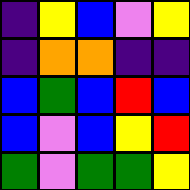[["indigo", "yellow", "blue", "violet", "yellow"], ["indigo", "orange", "orange", "indigo", "indigo"], ["blue", "green", "blue", "red", "blue"], ["blue", "violet", "blue", "yellow", "red"], ["green", "violet", "green", "green", "yellow"]]